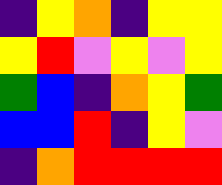[["indigo", "yellow", "orange", "indigo", "yellow", "yellow"], ["yellow", "red", "violet", "yellow", "violet", "yellow"], ["green", "blue", "indigo", "orange", "yellow", "green"], ["blue", "blue", "red", "indigo", "yellow", "violet"], ["indigo", "orange", "red", "red", "red", "red"]]